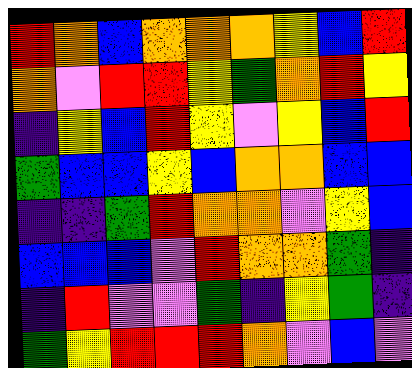[["red", "orange", "blue", "orange", "orange", "orange", "yellow", "blue", "red"], ["orange", "violet", "red", "red", "yellow", "green", "orange", "red", "yellow"], ["indigo", "yellow", "blue", "red", "yellow", "violet", "yellow", "blue", "red"], ["green", "blue", "blue", "yellow", "blue", "orange", "orange", "blue", "blue"], ["indigo", "indigo", "green", "red", "orange", "orange", "violet", "yellow", "blue"], ["blue", "blue", "blue", "violet", "red", "orange", "orange", "green", "indigo"], ["indigo", "red", "violet", "violet", "green", "indigo", "yellow", "green", "indigo"], ["green", "yellow", "red", "red", "red", "orange", "violet", "blue", "violet"]]